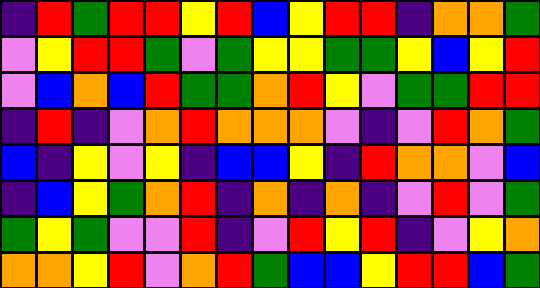[["indigo", "red", "green", "red", "red", "yellow", "red", "blue", "yellow", "red", "red", "indigo", "orange", "orange", "green"], ["violet", "yellow", "red", "red", "green", "violet", "green", "yellow", "yellow", "green", "green", "yellow", "blue", "yellow", "red"], ["violet", "blue", "orange", "blue", "red", "green", "green", "orange", "red", "yellow", "violet", "green", "green", "red", "red"], ["indigo", "red", "indigo", "violet", "orange", "red", "orange", "orange", "orange", "violet", "indigo", "violet", "red", "orange", "green"], ["blue", "indigo", "yellow", "violet", "yellow", "indigo", "blue", "blue", "yellow", "indigo", "red", "orange", "orange", "violet", "blue"], ["indigo", "blue", "yellow", "green", "orange", "red", "indigo", "orange", "indigo", "orange", "indigo", "violet", "red", "violet", "green"], ["green", "yellow", "green", "violet", "violet", "red", "indigo", "violet", "red", "yellow", "red", "indigo", "violet", "yellow", "orange"], ["orange", "orange", "yellow", "red", "violet", "orange", "red", "green", "blue", "blue", "yellow", "red", "red", "blue", "green"]]